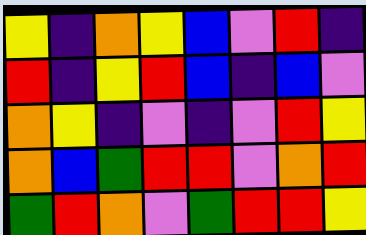[["yellow", "indigo", "orange", "yellow", "blue", "violet", "red", "indigo"], ["red", "indigo", "yellow", "red", "blue", "indigo", "blue", "violet"], ["orange", "yellow", "indigo", "violet", "indigo", "violet", "red", "yellow"], ["orange", "blue", "green", "red", "red", "violet", "orange", "red"], ["green", "red", "orange", "violet", "green", "red", "red", "yellow"]]